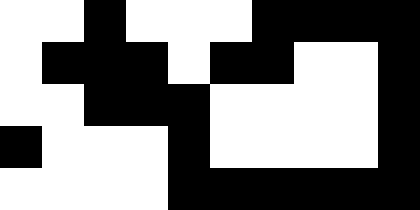[["white", "white", "black", "white", "white", "white", "black", "black", "black", "black"], ["white", "black", "black", "black", "white", "black", "black", "white", "white", "black"], ["white", "white", "black", "black", "black", "white", "white", "white", "white", "black"], ["black", "white", "white", "white", "black", "white", "white", "white", "white", "black"], ["white", "white", "white", "white", "black", "black", "black", "black", "black", "black"]]